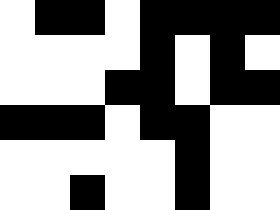[["white", "black", "black", "white", "black", "black", "black", "black"], ["white", "white", "white", "white", "black", "white", "black", "white"], ["white", "white", "white", "black", "black", "white", "black", "black"], ["black", "black", "black", "white", "black", "black", "white", "white"], ["white", "white", "white", "white", "white", "black", "white", "white"], ["white", "white", "black", "white", "white", "black", "white", "white"]]